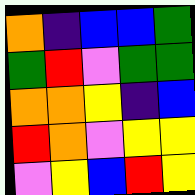[["orange", "indigo", "blue", "blue", "green"], ["green", "red", "violet", "green", "green"], ["orange", "orange", "yellow", "indigo", "blue"], ["red", "orange", "violet", "yellow", "yellow"], ["violet", "yellow", "blue", "red", "yellow"]]